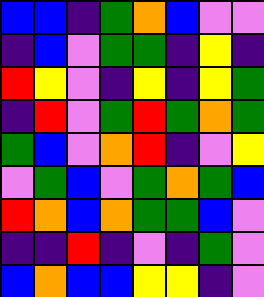[["blue", "blue", "indigo", "green", "orange", "blue", "violet", "violet"], ["indigo", "blue", "violet", "green", "green", "indigo", "yellow", "indigo"], ["red", "yellow", "violet", "indigo", "yellow", "indigo", "yellow", "green"], ["indigo", "red", "violet", "green", "red", "green", "orange", "green"], ["green", "blue", "violet", "orange", "red", "indigo", "violet", "yellow"], ["violet", "green", "blue", "violet", "green", "orange", "green", "blue"], ["red", "orange", "blue", "orange", "green", "green", "blue", "violet"], ["indigo", "indigo", "red", "indigo", "violet", "indigo", "green", "violet"], ["blue", "orange", "blue", "blue", "yellow", "yellow", "indigo", "violet"]]